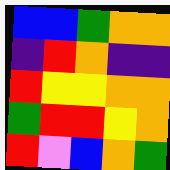[["blue", "blue", "green", "orange", "orange"], ["indigo", "red", "orange", "indigo", "indigo"], ["red", "yellow", "yellow", "orange", "orange"], ["green", "red", "red", "yellow", "orange"], ["red", "violet", "blue", "orange", "green"]]